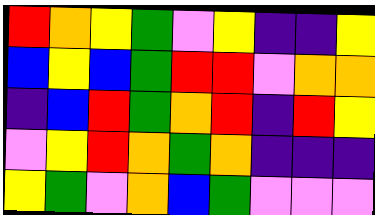[["red", "orange", "yellow", "green", "violet", "yellow", "indigo", "indigo", "yellow"], ["blue", "yellow", "blue", "green", "red", "red", "violet", "orange", "orange"], ["indigo", "blue", "red", "green", "orange", "red", "indigo", "red", "yellow"], ["violet", "yellow", "red", "orange", "green", "orange", "indigo", "indigo", "indigo"], ["yellow", "green", "violet", "orange", "blue", "green", "violet", "violet", "violet"]]